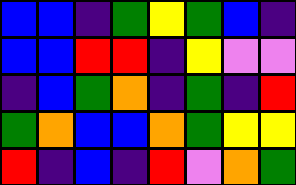[["blue", "blue", "indigo", "green", "yellow", "green", "blue", "indigo"], ["blue", "blue", "red", "red", "indigo", "yellow", "violet", "violet"], ["indigo", "blue", "green", "orange", "indigo", "green", "indigo", "red"], ["green", "orange", "blue", "blue", "orange", "green", "yellow", "yellow"], ["red", "indigo", "blue", "indigo", "red", "violet", "orange", "green"]]